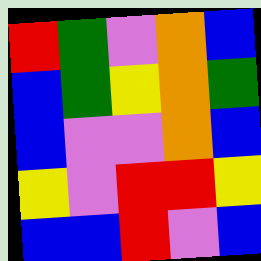[["red", "green", "violet", "orange", "blue"], ["blue", "green", "yellow", "orange", "green"], ["blue", "violet", "violet", "orange", "blue"], ["yellow", "violet", "red", "red", "yellow"], ["blue", "blue", "red", "violet", "blue"]]